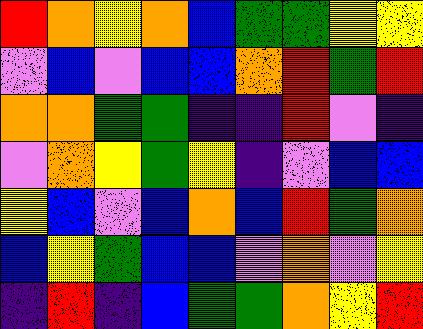[["red", "orange", "yellow", "orange", "blue", "green", "green", "yellow", "yellow"], ["violet", "blue", "violet", "blue", "blue", "orange", "red", "green", "red"], ["orange", "orange", "green", "green", "indigo", "indigo", "red", "violet", "indigo"], ["violet", "orange", "yellow", "green", "yellow", "indigo", "violet", "blue", "blue"], ["yellow", "blue", "violet", "blue", "orange", "blue", "red", "green", "orange"], ["blue", "yellow", "green", "blue", "blue", "violet", "orange", "violet", "yellow"], ["indigo", "red", "indigo", "blue", "green", "green", "orange", "yellow", "red"]]